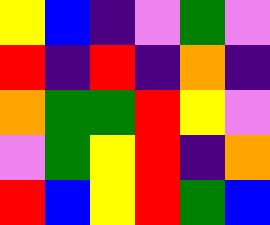[["yellow", "blue", "indigo", "violet", "green", "violet"], ["red", "indigo", "red", "indigo", "orange", "indigo"], ["orange", "green", "green", "red", "yellow", "violet"], ["violet", "green", "yellow", "red", "indigo", "orange"], ["red", "blue", "yellow", "red", "green", "blue"]]